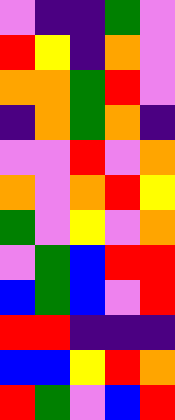[["violet", "indigo", "indigo", "green", "violet"], ["red", "yellow", "indigo", "orange", "violet"], ["orange", "orange", "green", "red", "violet"], ["indigo", "orange", "green", "orange", "indigo"], ["violet", "violet", "red", "violet", "orange"], ["orange", "violet", "orange", "red", "yellow"], ["green", "violet", "yellow", "violet", "orange"], ["violet", "green", "blue", "red", "red"], ["blue", "green", "blue", "violet", "red"], ["red", "red", "indigo", "indigo", "indigo"], ["blue", "blue", "yellow", "red", "orange"], ["red", "green", "violet", "blue", "red"]]